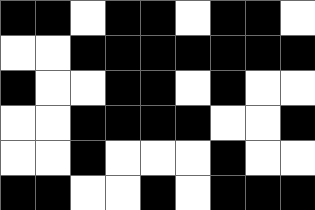[["black", "black", "white", "black", "black", "white", "black", "black", "white"], ["white", "white", "black", "black", "black", "black", "black", "black", "black"], ["black", "white", "white", "black", "black", "white", "black", "white", "white"], ["white", "white", "black", "black", "black", "black", "white", "white", "black"], ["white", "white", "black", "white", "white", "white", "black", "white", "white"], ["black", "black", "white", "white", "black", "white", "black", "black", "black"]]